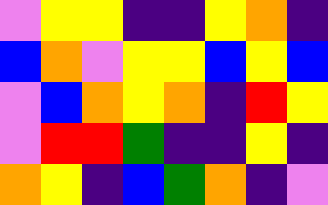[["violet", "yellow", "yellow", "indigo", "indigo", "yellow", "orange", "indigo"], ["blue", "orange", "violet", "yellow", "yellow", "blue", "yellow", "blue"], ["violet", "blue", "orange", "yellow", "orange", "indigo", "red", "yellow"], ["violet", "red", "red", "green", "indigo", "indigo", "yellow", "indigo"], ["orange", "yellow", "indigo", "blue", "green", "orange", "indigo", "violet"]]